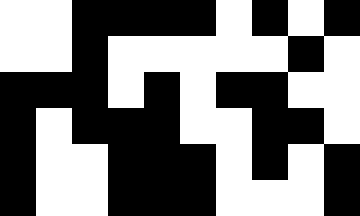[["white", "white", "black", "black", "black", "black", "white", "black", "white", "black"], ["white", "white", "black", "white", "white", "white", "white", "white", "black", "white"], ["black", "black", "black", "white", "black", "white", "black", "black", "white", "white"], ["black", "white", "black", "black", "black", "white", "white", "black", "black", "white"], ["black", "white", "white", "black", "black", "black", "white", "black", "white", "black"], ["black", "white", "white", "black", "black", "black", "white", "white", "white", "black"]]